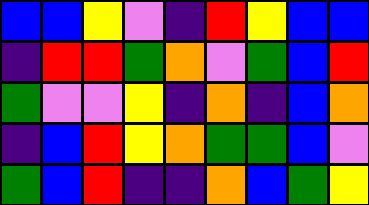[["blue", "blue", "yellow", "violet", "indigo", "red", "yellow", "blue", "blue"], ["indigo", "red", "red", "green", "orange", "violet", "green", "blue", "red"], ["green", "violet", "violet", "yellow", "indigo", "orange", "indigo", "blue", "orange"], ["indigo", "blue", "red", "yellow", "orange", "green", "green", "blue", "violet"], ["green", "blue", "red", "indigo", "indigo", "orange", "blue", "green", "yellow"]]